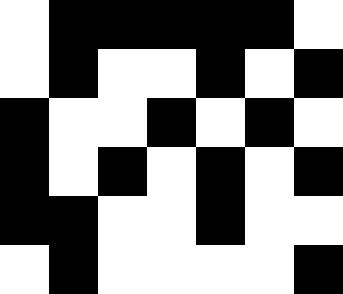[["white", "black", "black", "black", "black", "black", "white"], ["white", "black", "white", "white", "black", "white", "black"], ["black", "white", "white", "black", "white", "black", "white"], ["black", "white", "black", "white", "black", "white", "black"], ["black", "black", "white", "white", "black", "white", "white"], ["white", "black", "white", "white", "white", "white", "black"]]